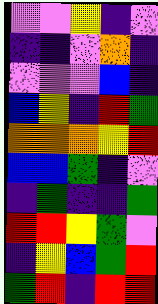[["violet", "violet", "yellow", "indigo", "violet"], ["indigo", "indigo", "violet", "orange", "indigo"], ["violet", "violet", "violet", "blue", "indigo"], ["blue", "yellow", "indigo", "red", "green"], ["orange", "orange", "orange", "yellow", "red"], ["blue", "blue", "green", "indigo", "violet"], ["indigo", "green", "indigo", "indigo", "green"], ["red", "red", "yellow", "green", "violet"], ["indigo", "yellow", "blue", "green", "red"], ["green", "red", "indigo", "red", "red"]]